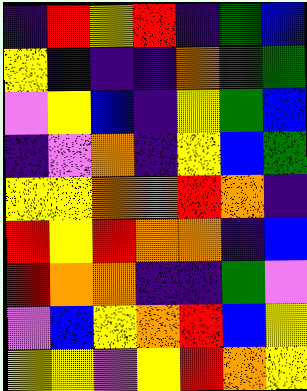[["indigo", "red", "yellow", "red", "indigo", "green", "blue"], ["yellow", "indigo", "indigo", "indigo", "orange", "green", "green"], ["violet", "yellow", "blue", "indigo", "yellow", "green", "blue"], ["indigo", "violet", "orange", "indigo", "yellow", "blue", "green"], ["yellow", "yellow", "orange", "orange", "red", "orange", "indigo"], ["red", "yellow", "red", "orange", "orange", "indigo", "blue"], ["red", "orange", "orange", "indigo", "indigo", "green", "violet"], ["violet", "blue", "yellow", "orange", "red", "blue", "yellow"], ["yellow", "yellow", "violet", "yellow", "red", "orange", "yellow"]]